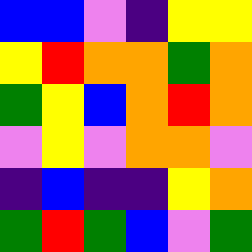[["blue", "blue", "violet", "indigo", "yellow", "yellow"], ["yellow", "red", "orange", "orange", "green", "orange"], ["green", "yellow", "blue", "orange", "red", "orange"], ["violet", "yellow", "violet", "orange", "orange", "violet"], ["indigo", "blue", "indigo", "indigo", "yellow", "orange"], ["green", "red", "green", "blue", "violet", "green"]]